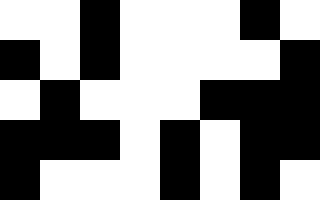[["white", "white", "black", "white", "white", "white", "black", "white"], ["black", "white", "black", "white", "white", "white", "white", "black"], ["white", "black", "white", "white", "white", "black", "black", "black"], ["black", "black", "black", "white", "black", "white", "black", "black"], ["black", "white", "white", "white", "black", "white", "black", "white"]]